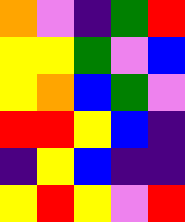[["orange", "violet", "indigo", "green", "red"], ["yellow", "yellow", "green", "violet", "blue"], ["yellow", "orange", "blue", "green", "violet"], ["red", "red", "yellow", "blue", "indigo"], ["indigo", "yellow", "blue", "indigo", "indigo"], ["yellow", "red", "yellow", "violet", "red"]]